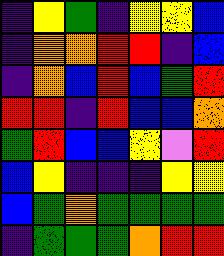[["indigo", "yellow", "green", "indigo", "yellow", "yellow", "blue"], ["indigo", "orange", "orange", "red", "red", "indigo", "blue"], ["indigo", "orange", "blue", "red", "blue", "green", "red"], ["red", "red", "indigo", "red", "blue", "blue", "orange"], ["green", "red", "blue", "blue", "yellow", "violet", "red"], ["blue", "yellow", "indigo", "indigo", "indigo", "yellow", "yellow"], ["blue", "green", "orange", "green", "green", "green", "green"], ["indigo", "green", "green", "green", "orange", "red", "red"]]